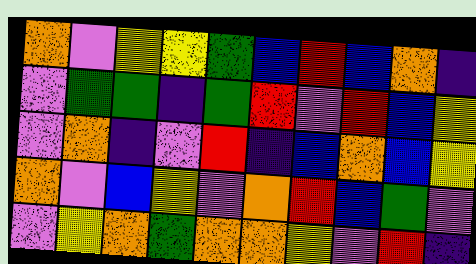[["orange", "violet", "yellow", "yellow", "green", "blue", "red", "blue", "orange", "indigo"], ["violet", "green", "green", "indigo", "green", "red", "violet", "red", "blue", "yellow"], ["violet", "orange", "indigo", "violet", "red", "indigo", "blue", "orange", "blue", "yellow"], ["orange", "violet", "blue", "yellow", "violet", "orange", "red", "blue", "green", "violet"], ["violet", "yellow", "orange", "green", "orange", "orange", "yellow", "violet", "red", "indigo"]]